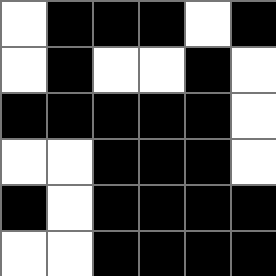[["white", "black", "black", "black", "white", "black"], ["white", "black", "white", "white", "black", "white"], ["black", "black", "black", "black", "black", "white"], ["white", "white", "black", "black", "black", "white"], ["black", "white", "black", "black", "black", "black"], ["white", "white", "black", "black", "black", "black"]]